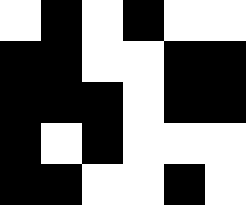[["white", "black", "white", "black", "white", "white"], ["black", "black", "white", "white", "black", "black"], ["black", "black", "black", "white", "black", "black"], ["black", "white", "black", "white", "white", "white"], ["black", "black", "white", "white", "black", "white"]]